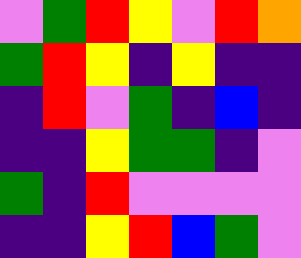[["violet", "green", "red", "yellow", "violet", "red", "orange"], ["green", "red", "yellow", "indigo", "yellow", "indigo", "indigo"], ["indigo", "red", "violet", "green", "indigo", "blue", "indigo"], ["indigo", "indigo", "yellow", "green", "green", "indigo", "violet"], ["green", "indigo", "red", "violet", "violet", "violet", "violet"], ["indigo", "indigo", "yellow", "red", "blue", "green", "violet"]]